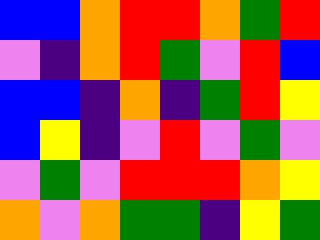[["blue", "blue", "orange", "red", "red", "orange", "green", "red"], ["violet", "indigo", "orange", "red", "green", "violet", "red", "blue"], ["blue", "blue", "indigo", "orange", "indigo", "green", "red", "yellow"], ["blue", "yellow", "indigo", "violet", "red", "violet", "green", "violet"], ["violet", "green", "violet", "red", "red", "red", "orange", "yellow"], ["orange", "violet", "orange", "green", "green", "indigo", "yellow", "green"]]